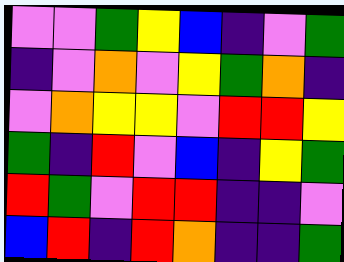[["violet", "violet", "green", "yellow", "blue", "indigo", "violet", "green"], ["indigo", "violet", "orange", "violet", "yellow", "green", "orange", "indigo"], ["violet", "orange", "yellow", "yellow", "violet", "red", "red", "yellow"], ["green", "indigo", "red", "violet", "blue", "indigo", "yellow", "green"], ["red", "green", "violet", "red", "red", "indigo", "indigo", "violet"], ["blue", "red", "indigo", "red", "orange", "indigo", "indigo", "green"]]